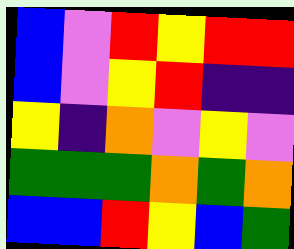[["blue", "violet", "red", "yellow", "red", "red"], ["blue", "violet", "yellow", "red", "indigo", "indigo"], ["yellow", "indigo", "orange", "violet", "yellow", "violet"], ["green", "green", "green", "orange", "green", "orange"], ["blue", "blue", "red", "yellow", "blue", "green"]]